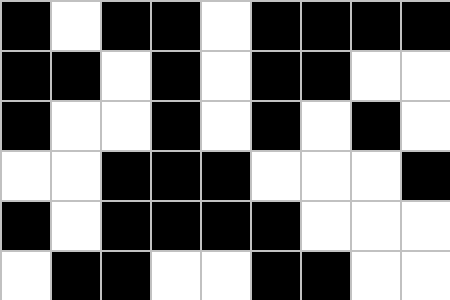[["black", "white", "black", "black", "white", "black", "black", "black", "black"], ["black", "black", "white", "black", "white", "black", "black", "white", "white"], ["black", "white", "white", "black", "white", "black", "white", "black", "white"], ["white", "white", "black", "black", "black", "white", "white", "white", "black"], ["black", "white", "black", "black", "black", "black", "white", "white", "white"], ["white", "black", "black", "white", "white", "black", "black", "white", "white"]]